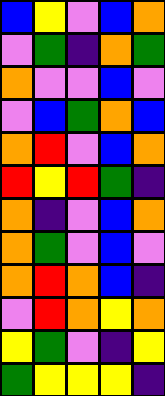[["blue", "yellow", "violet", "blue", "orange"], ["violet", "green", "indigo", "orange", "green"], ["orange", "violet", "violet", "blue", "violet"], ["violet", "blue", "green", "orange", "blue"], ["orange", "red", "violet", "blue", "orange"], ["red", "yellow", "red", "green", "indigo"], ["orange", "indigo", "violet", "blue", "orange"], ["orange", "green", "violet", "blue", "violet"], ["orange", "red", "orange", "blue", "indigo"], ["violet", "red", "orange", "yellow", "orange"], ["yellow", "green", "violet", "indigo", "yellow"], ["green", "yellow", "yellow", "yellow", "indigo"]]